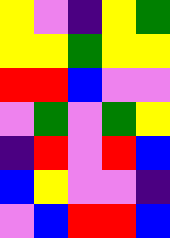[["yellow", "violet", "indigo", "yellow", "green"], ["yellow", "yellow", "green", "yellow", "yellow"], ["red", "red", "blue", "violet", "violet"], ["violet", "green", "violet", "green", "yellow"], ["indigo", "red", "violet", "red", "blue"], ["blue", "yellow", "violet", "violet", "indigo"], ["violet", "blue", "red", "red", "blue"]]